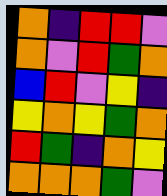[["orange", "indigo", "red", "red", "violet"], ["orange", "violet", "red", "green", "orange"], ["blue", "red", "violet", "yellow", "indigo"], ["yellow", "orange", "yellow", "green", "orange"], ["red", "green", "indigo", "orange", "yellow"], ["orange", "orange", "orange", "green", "violet"]]